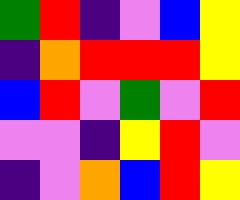[["green", "red", "indigo", "violet", "blue", "yellow"], ["indigo", "orange", "red", "red", "red", "yellow"], ["blue", "red", "violet", "green", "violet", "red"], ["violet", "violet", "indigo", "yellow", "red", "violet"], ["indigo", "violet", "orange", "blue", "red", "yellow"]]